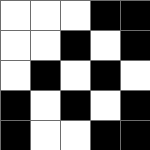[["white", "white", "white", "black", "black"], ["white", "white", "black", "white", "black"], ["white", "black", "white", "black", "white"], ["black", "white", "black", "white", "black"], ["black", "white", "white", "black", "black"]]